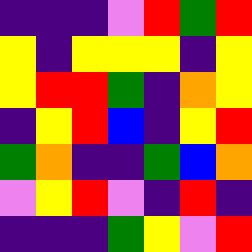[["indigo", "indigo", "indigo", "violet", "red", "green", "red"], ["yellow", "indigo", "yellow", "yellow", "yellow", "indigo", "yellow"], ["yellow", "red", "red", "green", "indigo", "orange", "yellow"], ["indigo", "yellow", "red", "blue", "indigo", "yellow", "red"], ["green", "orange", "indigo", "indigo", "green", "blue", "orange"], ["violet", "yellow", "red", "violet", "indigo", "red", "indigo"], ["indigo", "indigo", "indigo", "green", "yellow", "violet", "red"]]